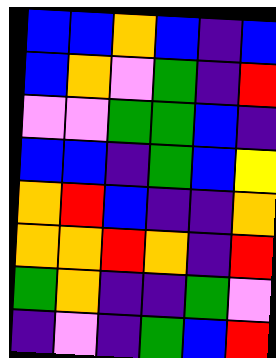[["blue", "blue", "orange", "blue", "indigo", "blue"], ["blue", "orange", "violet", "green", "indigo", "red"], ["violet", "violet", "green", "green", "blue", "indigo"], ["blue", "blue", "indigo", "green", "blue", "yellow"], ["orange", "red", "blue", "indigo", "indigo", "orange"], ["orange", "orange", "red", "orange", "indigo", "red"], ["green", "orange", "indigo", "indigo", "green", "violet"], ["indigo", "violet", "indigo", "green", "blue", "red"]]